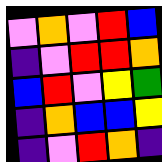[["violet", "orange", "violet", "red", "blue"], ["indigo", "violet", "red", "red", "orange"], ["blue", "red", "violet", "yellow", "green"], ["indigo", "orange", "blue", "blue", "yellow"], ["indigo", "violet", "red", "orange", "indigo"]]